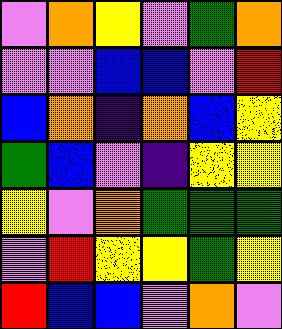[["violet", "orange", "yellow", "violet", "green", "orange"], ["violet", "violet", "blue", "blue", "violet", "red"], ["blue", "orange", "indigo", "orange", "blue", "yellow"], ["green", "blue", "violet", "indigo", "yellow", "yellow"], ["yellow", "violet", "orange", "green", "green", "green"], ["violet", "red", "yellow", "yellow", "green", "yellow"], ["red", "blue", "blue", "violet", "orange", "violet"]]